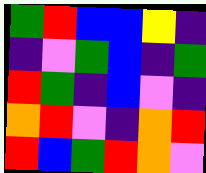[["green", "red", "blue", "blue", "yellow", "indigo"], ["indigo", "violet", "green", "blue", "indigo", "green"], ["red", "green", "indigo", "blue", "violet", "indigo"], ["orange", "red", "violet", "indigo", "orange", "red"], ["red", "blue", "green", "red", "orange", "violet"]]